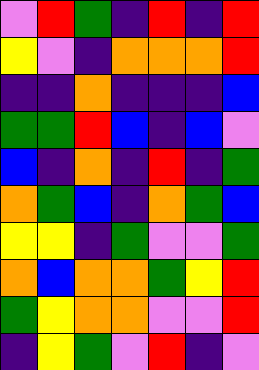[["violet", "red", "green", "indigo", "red", "indigo", "red"], ["yellow", "violet", "indigo", "orange", "orange", "orange", "red"], ["indigo", "indigo", "orange", "indigo", "indigo", "indigo", "blue"], ["green", "green", "red", "blue", "indigo", "blue", "violet"], ["blue", "indigo", "orange", "indigo", "red", "indigo", "green"], ["orange", "green", "blue", "indigo", "orange", "green", "blue"], ["yellow", "yellow", "indigo", "green", "violet", "violet", "green"], ["orange", "blue", "orange", "orange", "green", "yellow", "red"], ["green", "yellow", "orange", "orange", "violet", "violet", "red"], ["indigo", "yellow", "green", "violet", "red", "indigo", "violet"]]